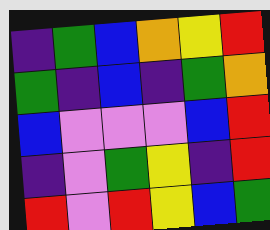[["indigo", "green", "blue", "orange", "yellow", "red"], ["green", "indigo", "blue", "indigo", "green", "orange"], ["blue", "violet", "violet", "violet", "blue", "red"], ["indigo", "violet", "green", "yellow", "indigo", "red"], ["red", "violet", "red", "yellow", "blue", "green"]]